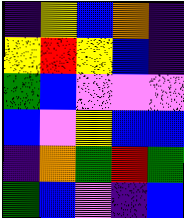[["indigo", "yellow", "blue", "orange", "indigo"], ["yellow", "red", "yellow", "blue", "indigo"], ["green", "blue", "violet", "violet", "violet"], ["blue", "violet", "yellow", "blue", "blue"], ["indigo", "orange", "green", "red", "green"], ["green", "blue", "violet", "indigo", "blue"]]